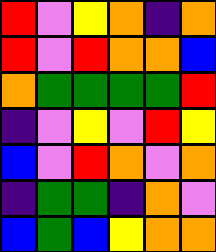[["red", "violet", "yellow", "orange", "indigo", "orange"], ["red", "violet", "red", "orange", "orange", "blue"], ["orange", "green", "green", "green", "green", "red"], ["indigo", "violet", "yellow", "violet", "red", "yellow"], ["blue", "violet", "red", "orange", "violet", "orange"], ["indigo", "green", "green", "indigo", "orange", "violet"], ["blue", "green", "blue", "yellow", "orange", "orange"]]